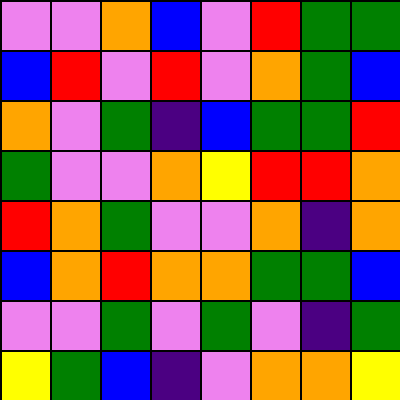[["violet", "violet", "orange", "blue", "violet", "red", "green", "green"], ["blue", "red", "violet", "red", "violet", "orange", "green", "blue"], ["orange", "violet", "green", "indigo", "blue", "green", "green", "red"], ["green", "violet", "violet", "orange", "yellow", "red", "red", "orange"], ["red", "orange", "green", "violet", "violet", "orange", "indigo", "orange"], ["blue", "orange", "red", "orange", "orange", "green", "green", "blue"], ["violet", "violet", "green", "violet", "green", "violet", "indigo", "green"], ["yellow", "green", "blue", "indigo", "violet", "orange", "orange", "yellow"]]